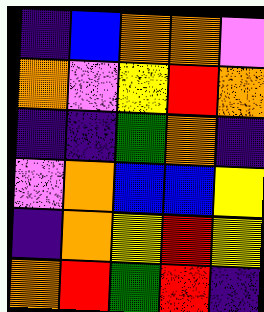[["indigo", "blue", "orange", "orange", "violet"], ["orange", "violet", "yellow", "red", "orange"], ["indigo", "indigo", "green", "orange", "indigo"], ["violet", "orange", "blue", "blue", "yellow"], ["indigo", "orange", "yellow", "red", "yellow"], ["orange", "red", "green", "red", "indigo"]]